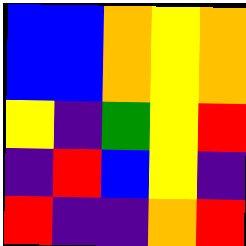[["blue", "blue", "orange", "yellow", "orange"], ["blue", "blue", "orange", "yellow", "orange"], ["yellow", "indigo", "green", "yellow", "red"], ["indigo", "red", "blue", "yellow", "indigo"], ["red", "indigo", "indigo", "orange", "red"]]